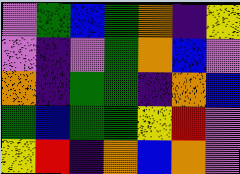[["violet", "green", "blue", "green", "orange", "indigo", "yellow"], ["violet", "indigo", "violet", "green", "orange", "blue", "violet"], ["orange", "indigo", "green", "green", "indigo", "orange", "blue"], ["green", "blue", "green", "green", "yellow", "red", "violet"], ["yellow", "red", "indigo", "orange", "blue", "orange", "violet"]]